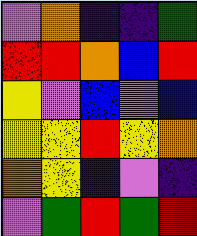[["violet", "orange", "indigo", "indigo", "green"], ["red", "red", "orange", "blue", "red"], ["yellow", "violet", "blue", "violet", "blue"], ["yellow", "yellow", "red", "yellow", "orange"], ["orange", "yellow", "indigo", "violet", "indigo"], ["violet", "green", "red", "green", "red"]]